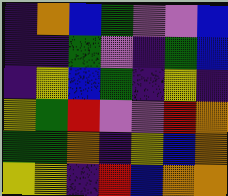[["indigo", "orange", "blue", "green", "violet", "violet", "blue"], ["indigo", "indigo", "green", "violet", "indigo", "green", "blue"], ["indigo", "yellow", "blue", "green", "indigo", "yellow", "indigo"], ["yellow", "green", "red", "violet", "violet", "red", "orange"], ["green", "green", "orange", "indigo", "yellow", "blue", "orange"], ["yellow", "yellow", "indigo", "red", "blue", "orange", "orange"]]